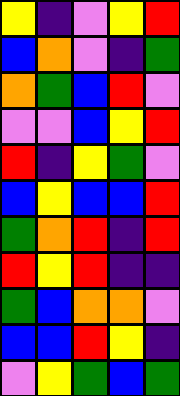[["yellow", "indigo", "violet", "yellow", "red"], ["blue", "orange", "violet", "indigo", "green"], ["orange", "green", "blue", "red", "violet"], ["violet", "violet", "blue", "yellow", "red"], ["red", "indigo", "yellow", "green", "violet"], ["blue", "yellow", "blue", "blue", "red"], ["green", "orange", "red", "indigo", "red"], ["red", "yellow", "red", "indigo", "indigo"], ["green", "blue", "orange", "orange", "violet"], ["blue", "blue", "red", "yellow", "indigo"], ["violet", "yellow", "green", "blue", "green"]]